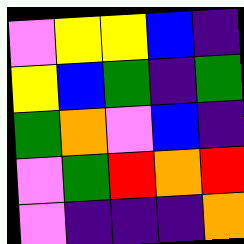[["violet", "yellow", "yellow", "blue", "indigo"], ["yellow", "blue", "green", "indigo", "green"], ["green", "orange", "violet", "blue", "indigo"], ["violet", "green", "red", "orange", "red"], ["violet", "indigo", "indigo", "indigo", "orange"]]